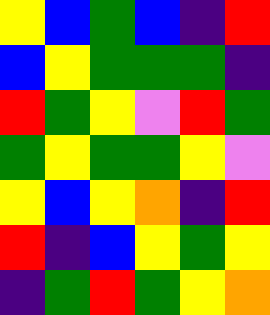[["yellow", "blue", "green", "blue", "indigo", "red"], ["blue", "yellow", "green", "green", "green", "indigo"], ["red", "green", "yellow", "violet", "red", "green"], ["green", "yellow", "green", "green", "yellow", "violet"], ["yellow", "blue", "yellow", "orange", "indigo", "red"], ["red", "indigo", "blue", "yellow", "green", "yellow"], ["indigo", "green", "red", "green", "yellow", "orange"]]